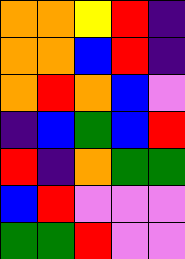[["orange", "orange", "yellow", "red", "indigo"], ["orange", "orange", "blue", "red", "indigo"], ["orange", "red", "orange", "blue", "violet"], ["indigo", "blue", "green", "blue", "red"], ["red", "indigo", "orange", "green", "green"], ["blue", "red", "violet", "violet", "violet"], ["green", "green", "red", "violet", "violet"]]